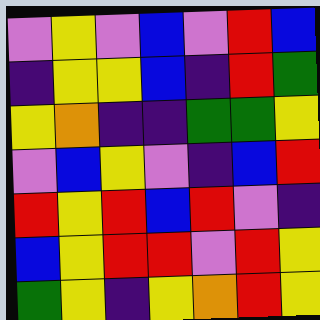[["violet", "yellow", "violet", "blue", "violet", "red", "blue"], ["indigo", "yellow", "yellow", "blue", "indigo", "red", "green"], ["yellow", "orange", "indigo", "indigo", "green", "green", "yellow"], ["violet", "blue", "yellow", "violet", "indigo", "blue", "red"], ["red", "yellow", "red", "blue", "red", "violet", "indigo"], ["blue", "yellow", "red", "red", "violet", "red", "yellow"], ["green", "yellow", "indigo", "yellow", "orange", "red", "yellow"]]